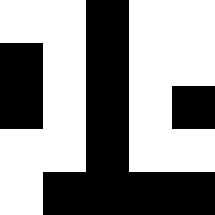[["white", "white", "black", "white", "white"], ["black", "white", "black", "white", "white"], ["black", "white", "black", "white", "black"], ["white", "white", "black", "white", "white"], ["white", "black", "black", "black", "black"]]